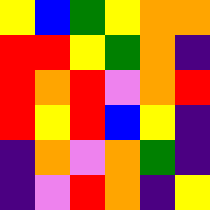[["yellow", "blue", "green", "yellow", "orange", "orange"], ["red", "red", "yellow", "green", "orange", "indigo"], ["red", "orange", "red", "violet", "orange", "red"], ["red", "yellow", "red", "blue", "yellow", "indigo"], ["indigo", "orange", "violet", "orange", "green", "indigo"], ["indigo", "violet", "red", "orange", "indigo", "yellow"]]